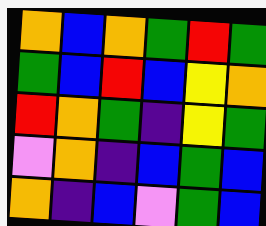[["orange", "blue", "orange", "green", "red", "green"], ["green", "blue", "red", "blue", "yellow", "orange"], ["red", "orange", "green", "indigo", "yellow", "green"], ["violet", "orange", "indigo", "blue", "green", "blue"], ["orange", "indigo", "blue", "violet", "green", "blue"]]